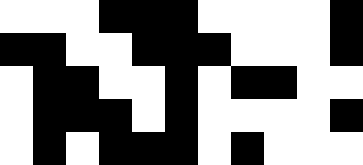[["white", "white", "white", "black", "black", "black", "white", "white", "white", "white", "black"], ["black", "black", "white", "white", "black", "black", "black", "white", "white", "white", "black"], ["white", "black", "black", "white", "white", "black", "white", "black", "black", "white", "white"], ["white", "black", "black", "black", "white", "black", "white", "white", "white", "white", "black"], ["white", "black", "white", "black", "black", "black", "white", "black", "white", "white", "white"]]